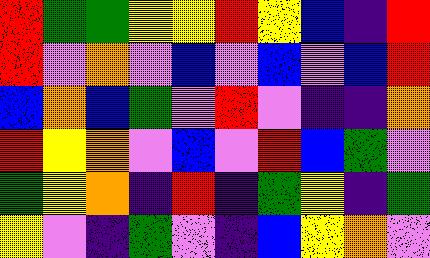[["red", "green", "green", "yellow", "yellow", "red", "yellow", "blue", "indigo", "red"], ["red", "violet", "orange", "violet", "blue", "violet", "blue", "violet", "blue", "red"], ["blue", "orange", "blue", "green", "violet", "red", "violet", "indigo", "indigo", "orange"], ["red", "yellow", "orange", "violet", "blue", "violet", "red", "blue", "green", "violet"], ["green", "yellow", "orange", "indigo", "red", "indigo", "green", "yellow", "indigo", "green"], ["yellow", "violet", "indigo", "green", "violet", "indigo", "blue", "yellow", "orange", "violet"]]